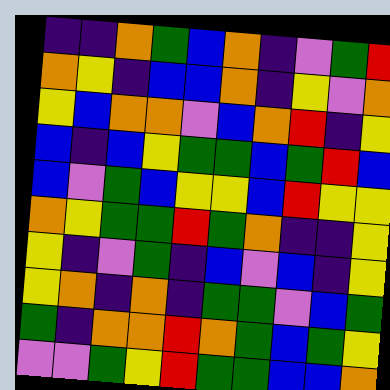[["indigo", "indigo", "orange", "green", "blue", "orange", "indigo", "violet", "green", "red"], ["orange", "yellow", "indigo", "blue", "blue", "orange", "indigo", "yellow", "violet", "orange"], ["yellow", "blue", "orange", "orange", "violet", "blue", "orange", "red", "indigo", "yellow"], ["blue", "indigo", "blue", "yellow", "green", "green", "blue", "green", "red", "blue"], ["blue", "violet", "green", "blue", "yellow", "yellow", "blue", "red", "yellow", "yellow"], ["orange", "yellow", "green", "green", "red", "green", "orange", "indigo", "indigo", "yellow"], ["yellow", "indigo", "violet", "green", "indigo", "blue", "violet", "blue", "indigo", "yellow"], ["yellow", "orange", "indigo", "orange", "indigo", "green", "green", "violet", "blue", "green"], ["green", "indigo", "orange", "orange", "red", "orange", "green", "blue", "green", "yellow"], ["violet", "violet", "green", "yellow", "red", "green", "green", "blue", "blue", "orange"]]